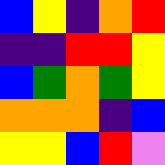[["blue", "yellow", "indigo", "orange", "red"], ["indigo", "indigo", "red", "red", "yellow"], ["blue", "green", "orange", "green", "yellow"], ["orange", "orange", "orange", "indigo", "blue"], ["yellow", "yellow", "blue", "red", "violet"]]